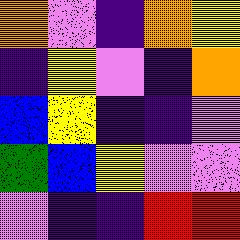[["orange", "violet", "indigo", "orange", "yellow"], ["indigo", "yellow", "violet", "indigo", "orange"], ["blue", "yellow", "indigo", "indigo", "violet"], ["green", "blue", "yellow", "violet", "violet"], ["violet", "indigo", "indigo", "red", "red"]]